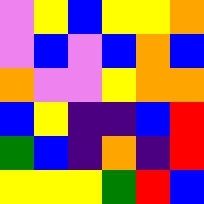[["violet", "yellow", "blue", "yellow", "yellow", "orange"], ["violet", "blue", "violet", "blue", "orange", "blue"], ["orange", "violet", "violet", "yellow", "orange", "orange"], ["blue", "yellow", "indigo", "indigo", "blue", "red"], ["green", "blue", "indigo", "orange", "indigo", "red"], ["yellow", "yellow", "yellow", "green", "red", "blue"]]